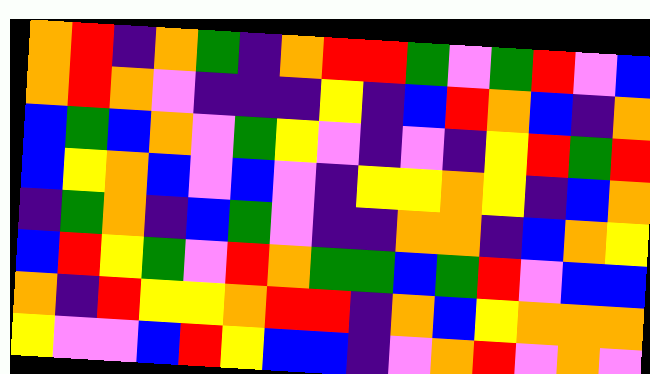[["orange", "red", "indigo", "orange", "green", "indigo", "orange", "red", "red", "green", "violet", "green", "red", "violet", "blue"], ["orange", "red", "orange", "violet", "indigo", "indigo", "indigo", "yellow", "indigo", "blue", "red", "orange", "blue", "indigo", "orange"], ["blue", "green", "blue", "orange", "violet", "green", "yellow", "violet", "indigo", "violet", "indigo", "yellow", "red", "green", "red"], ["blue", "yellow", "orange", "blue", "violet", "blue", "violet", "indigo", "yellow", "yellow", "orange", "yellow", "indigo", "blue", "orange"], ["indigo", "green", "orange", "indigo", "blue", "green", "violet", "indigo", "indigo", "orange", "orange", "indigo", "blue", "orange", "yellow"], ["blue", "red", "yellow", "green", "violet", "red", "orange", "green", "green", "blue", "green", "red", "violet", "blue", "blue"], ["orange", "indigo", "red", "yellow", "yellow", "orange", "red", "red", "indigo", "orange", "blue", "yellow", "orange", "orange", "orange"], ["yellow", "violet", "violet", "blue", "red", "yellow", "blue", "blue", "indigo", "violet", "orange", "red", "violet", "orange", "violet"]]